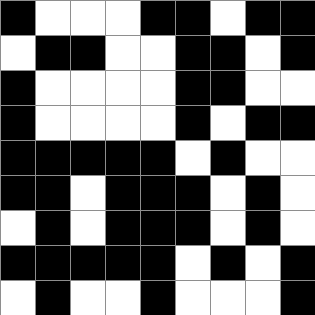[["black", "white", "white", "white", "black", "black", "white", "black", "black"], ["white", "black", "black", "white", "white", "black", "black", "white", "black"], ["black", "white", "white", "white", "white", "black", "black", "white", "white"], ["black", "white", "white", "white", "white", "black", "white", "black", "black"], ["black", "black", "black", "black", "black", "white", "black", "white", "white"], ["black", "black", "white", "black", "black", "black", "white", "black", "white"], ["white", "black", "white", "black", "black", "black", "white", "black", "white"], ["black", "black", "black", "black", "black", "white", "black", "white", "black"], ["white", "black", "white", "white", "black", "white", "white", "white", "black"]]